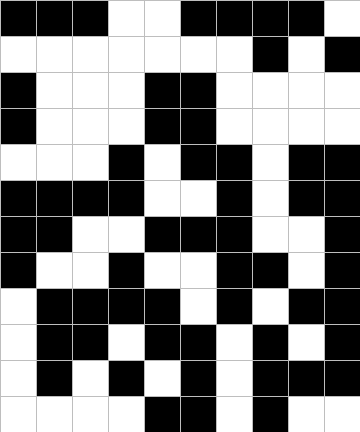[["black", "black", "black", "white", "white", "black", "black", "black", "black", "white"], ["white", "white", "white", "white", "white", "white", "white", "black", "white", "black"], ["black", "white", "white", "white", "black", "black", "white", "white", "white", "white"], ["black", "white", "white", "white", "black", "black", "white", "white", "white", "white"], ["white", "white", "white", "black", "white", "black", "black", "white", "black", "black"], ["black", "black", "black", "black", "white", "white", "black", "white", "black", "black"], ["black", "black", "white", "white", "black", "black", "black", "white", "white", "black"], ["black", "white", "white", "black", "white", "white", "black", "black", "white", "black"], ["white", "black", "black", "black", "black", "white", "black", "white", "black", "black"], ["white", "black", "black", "white", "black", "black", "white", "black", "white", "black"], ["white", "black", "white", "black", "white", "black", "white", "black", "black", "black"], ["white", "white", "white", "white", "black", "black", "white", "black", "white", "white"]]